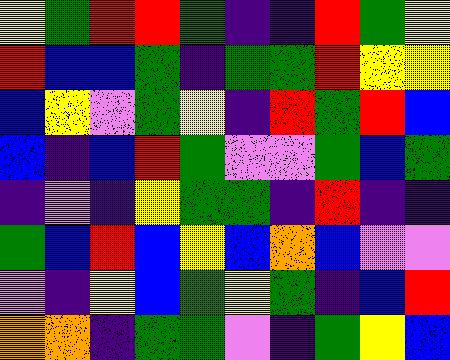[["yellow", "green", "red", "red", "green", "indigo", "indigo", "red", "green", "yellow"], ["red", "blue", "blue", "green", "indigo", "green", "green", "red", "yellow", "yellow"], ["blue", "yellow", "violet", "green", "yellow", "indigo", "red", "green", "red", "blue"], ["blue", "indigo", "blue", "red", "green", "violet", "violet", "green", "blue", "green"], ["indigo", "violet", "indigo", "yellow", "green", "green", "indigo", "red", "indigo", "indigo"], ["green", "blue", "red", "blue", "yellow", "blue", "orange", "blue", "violet", "violet"], ["violet", "indigo", "yellow", "blue", "green", "yellow", "green", "indigo", "blue", "red"], ["orange", "orange", "indigo", "green", "green", "violet", "indigo", "green", "yellow", "blue"]]